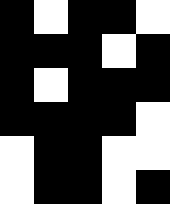[["black", "white", "black", "black", "white"], ["black", "black", "black", "white", "black"], ["black", "white", "black", "black", "black"], ["black", "black", "black", "black", "white"], ["white", "black", "black", "white", "white"], ["white", "black", "black", "white", "black"]]